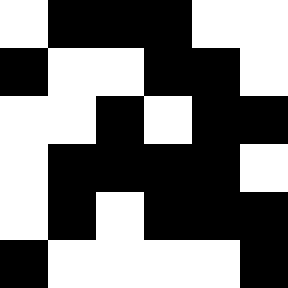[["white", "black", "black", "black", "white", "white"], ["black", "white", "white", "black", "black", "white"], ["white", "white", "black", "white", "black", "black"], ["white", "black", "black", "black", "black", "white"], ["white", "black", "white", "black", "black", "black"], ["black", "white", "white", "white", "white", "black"]]